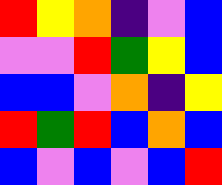[["red", "yellow", "orange", "indigo", "violet", "blue"], ["violet", "violet", "red", "green", "yellow", "blue"], ["blue", "blue", "violet", "orange", "indigo", "yellow"], ["red", "green", "red", "blue", "orange", "blue"], ["blue", "violet", "blue", "violet", "blue", "red"]]